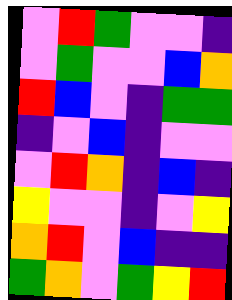[["violet", "red", "green", "violet", "violet", "indigo"], ["violet", "green", "violet", "violet", "blue", "orange"], ["red", "blue", "violet", "indigo", "green", "green"], ["indigo", "violet", "blue", "indigo", "violet", "violet"], ["violet", "red", "orange", "indigo", "blue", "indigo"], ["yellow", "violet", "violet", "indigo", "violet", "yellow"], ["orange", "red", "violet", "blue", "indigo", "indigo"], ["green", "orange", "violet", "green", "yellow", "red"]]